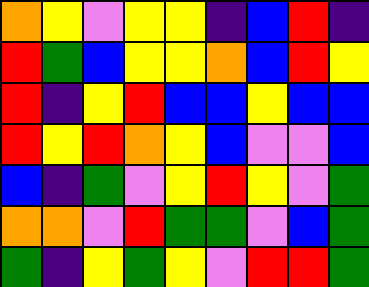[["orange", "yellow", "violet", "yellow", "yellow", "indigo", "blue", "red", "indigo"], ["red", "green", "blue", "yellow", "yellow", "orange", "blue", "red", "yellow"], ["red", "indigo", "yellow", "red", "blue", "blue", "yellow", "blue", "blue"], ["red", "yellow", "red", "orange", "yellow", "blue", "violet", "violet", "blue"], ["blue", "indigo", "green", "violet", "yellow", "red", "yellow", "violet", "green"], ["orange", "orange", "violet", "red", "green", "green", "violet", "blue", "green"], ["green", "indigo", "yellow", "green", "yellow", "violet", "red", "red", "green"]]